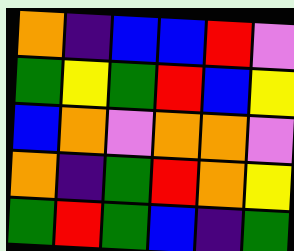[["orange", "indigo", "blue", "blue", "red", "violet"], ["green", "yellow", "green", "red", "blue", "yellow"], ["blue", "orange", "violet", "orange", "orange", "violet"], ["orange", "indigo", "green", "red", "orange", "yellow"], ["green", "red", "green", "blue", "indigo", "green"]]